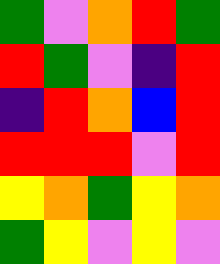[["green", "violet", "orange", "red", "green"], ["red", "green", "violet", "indigo", "red"], ["indigo", "red", "orange", "blue", "red"], ["red", "red", "red", "violet", "red"], ["yellow", "orange", "green", "yellow", "orange"], ["green", "yellow", "violet", "yellow", "violet"]]